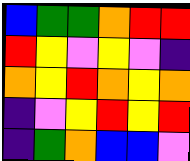[["blue", "green", "green", "orange", "red", "red"], ["red", "yellow", "violet", "yellow", "violet", "indigo"], ["orange", "yellow", "red", "orange", "yellow", "orange"], ["indigo", "violet", "yellow", "red", "yellow", "red"], ["indigo", "green", "orange", "blue", "blue", "violet"]]